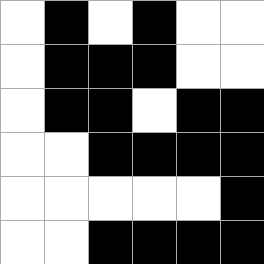[["white", "black", "white", "black", "white", "white"], ["white", "black", "black", "black", "white", "white"], ["white", "black", "black", "white", "black", "black"], ["white", "white", "black", "black", "black", "black"], ["white", "white", "white", "white", "white", "black"], ["white", "white", "black", "black", "black", "black"]]